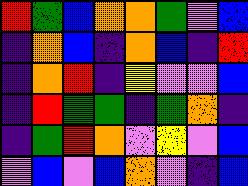[["red", "green", "blue", "orange", "orange", "green", "violet", "blue"], ["indigo", "orange", "blue", "indigo", "orange", "blue", "indigo", "red"], ["indigo", "orange", "red", "indigo", "yellow", "violet", "violet", "blue"], ["indigo", "red", "green", "green", "indigo", "green", "orange", "indigo"], ["indigo", "green", "red", "orange", "violet", "yellow", "violet", "blue"], ["violet", "blue", "violet", "blue", "orange", "violet", "indigo", "blue"]]